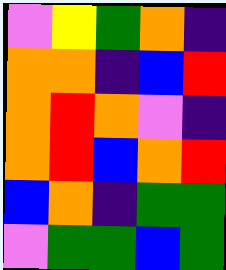[["violet", "yellow", "green", "orange", "indigo"], ["orange", "orange", "indigo", "blue", "red"], ["orange", "red", "orange", "violet", "indigo"], ["orange", "red", "blue", "orange", "red"], ["blue", "orange", "indigo", "green", "green"], ["violet", "green", "green", "blue", "green"]]